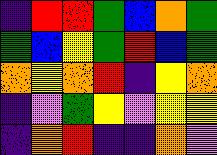[["indigo", "red", "red", "green", "blue", "orange", "green"], ["green", "blue", "yellow", "green", "red", "blue", "green"], ["orange", "yellow", "orange", "red", "indigo", "yellow", "orange"], ["indigo", "violet", "green", "yellow", "violet", "yellow", "yellow"], ["indigo", "orange", "red", "indigo", "indigo", "orange", "violet"]]